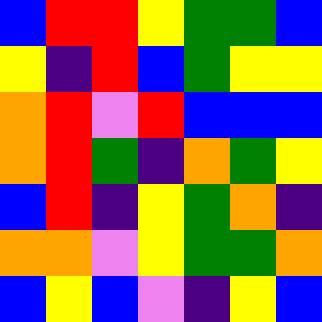[["blue", "red", "red", "yellow", "green", "green", "blue"], ["yellow", "indigo", "red", "blue", "green", "yellow", "yellow"], ["orange", "red", "violet", "red", "blue", "blue", "blue"], ["orange", "red", "green", "indigo", "orange", "green", "yellow"], ["blue", "red", "indigo", "yellow", "green", "orange", "indigo"], ["orange", "orange", "violet", "yellow", "green", "green", "orange"], ["blue", "yellow", "blue", "violet", "indigo", "yellow", "blue"]]